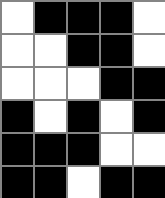[["white", "black", "black", "black", "white"], ["white", "white", "black", "black", "white"], ["white", "white", "white", "black", "black"], ["black", "white", "black", "white", "black"], ["black", "black", "black", "white", "white"], ["black", "black", "white", "black", "black"]]